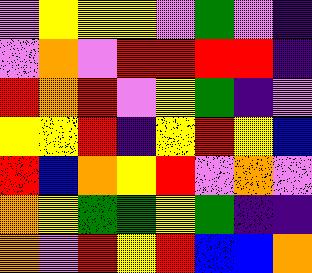[["violet", "yellow", "yellow", "yellow", "violet", "green", "violet", "indigo"], ["violet", "orange", "violet", "red", "red", "red", "red", "indigo"], ["red", "orange", "red", "violet", "yellow", "green", "indigo", "violet"], ["yellow", "yellow", "red", "indigo", "yellow", "red", "yellow", "blue"], ["red", "blue", "orange", "yellow", "red", "violet", "orange", "violet"], ["orange", "yellow", "green", "green", "yellow", "green", "indigo", "indigo"], ["orange", "violet", "red", "yellow", "red", "blue", "blue", "orange"]]